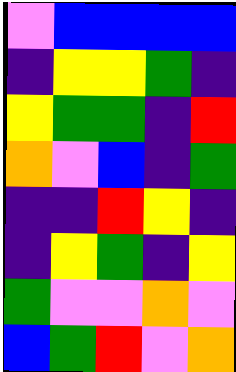[["violet", "blue", "blue", "blue", "blue"], ["indigo", "yellow", "yellow", "green", "indigo"], ["yellow", "green", "green", "indigo", "red"], ["orange", "violet", "blue", "indigo", "green"], ["indigo", "indigo", "red", "yellow", "indigo"], ["indigo", "yellow", "green", "indigo", "yellow"], ["green", "violet", "violet", "orange", "violet"], ["blue", "green", "red", "violet", "orange"]]